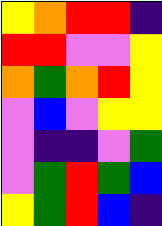[["yellow", "orange", "red", "red", "indigo"], ["red", "red", "violet", "violet", "yellow"], ["orange", "green", "orange", "red", "yellow"], ["violet", "blue", "violet", "yellow", "yellow"], ["violet", "indigo", "indigo", "violet", "green"], ["violet", "green", "red", "green", "blue"], ["yellow", "green", "red", "blue", "indigo"]]